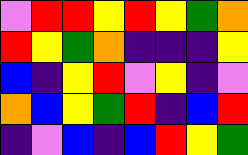[["violet", "red", "red", "yellow", "red", "yellow", "green", "orange"], ["red", "yellow", "green", "orange", "indigo", "indigo", "indigo", "yellow"], ["blue", "indigo", "yellow", "red", "violet", "yellow", "indigo", "violet"], ["orange", "blue", "yellow", "green", "red", "indigo", "blue", "red"], ["indigo", "violet", "blue", "indigo", "blue", "red", "yellow", "green"]]